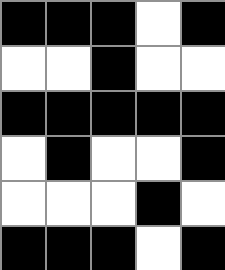[["black", "black", "black", "white", "black"], ["white", "white", "black", "white", "white"], ["black", "black", "black", "black", "black"], ["white", "black", "white", "white", "black"], ["white", "white", "white", "black", "white"], ["black", "black", "black", "white", "black"]]